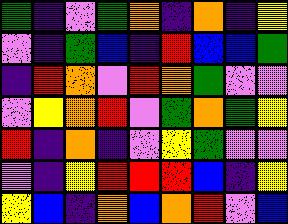[["green", "indigo", "violet", "green", "orange", "indigo", "orange", "indigo", "yellow"], ["violet", "indigo", "green", "blue", "indigo", "red", "blue", "blue", "green"], ["indigo", "red", "orange", "violet", "red", "orange", "green", "violet", "violet"], ["violet", "yellow", "orange", "red", "violet", "green", "orange", "green", "yellow"], ["red", "indigo", "orange", "indigo", "violet", "yellow", "green", "violet", "violet"], ["violet", "indigo", "yellow", "red", "red", "red", "blue", "indigo", "yellow"], ["yellow", "blue", "indigo", "orange", "blue", "orange", "red", "violet", "blue"]]